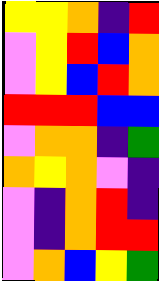[["yellow", "yellow", "orange", "indigo", "red"], ["violet", "yellow", "red", "blue", "orange"], ["violet", "yellow", "blue", "red", "orange"], ["red", "red", "red", "blue", "blue"], ["violet", "orange", "orange", "indigo", "green"], ["orange", "yellow", "orange", "violet", "indigo"], ["violet", "indigo", "orange", "red", "indigo"], ["violet", "indigo", "orange", "red", "red"], ["violet", "orange", "blue", "yellow", "green"]]